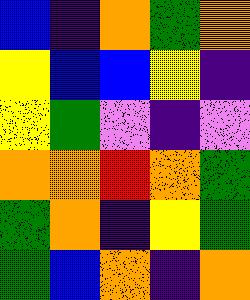[["blue", "indigo", "orange", "green", "orange"], ["yellow", "blue", "blue", "yellow", "indigo"], ["yellow", "green", "violet", "indigo", "violet"], ["orange", "orange", "red", "orange", "green"], ["green", "orange", "indigo", "yellow", "green"], ["green", "blue", "orange", "indigo", "orange"]]